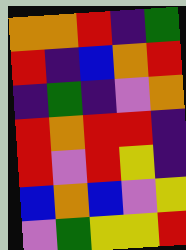[["orange", "orange", "red", "indigo", "green"], ["red", "indigo", "blue", "orange", "red"], ["indigo", "green", "indigo", "violet", "orange"], ["red", "orange", "red", "red", "indigo"], ["red", "violet", "red", "yellow", "indigo"], ["blue", "orange", "blue", "violet", "yellow"], ["violet", "green", "yellow", "yellow", "red"]]